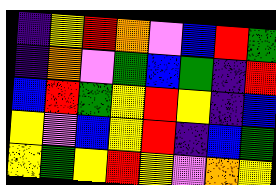[["indigo", "yellow", "red", "orange", "violet", "blue", "red", "green"], ["indigo", "orange", "violet", "green", "blue", "green", "indigo", "red"], ["blue", "red", "green", "yellow", "red", "yellow", "indigo", "blue"], ["yellow", "violet", "blue", "yellow", "red", "indigo", "blue", "green"], ["yellow", "green", "yellow", "red", "yellow", "violet", "orange", "yellow"]]